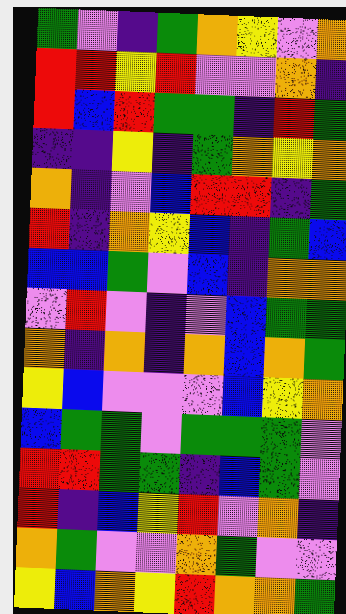[["green", "violet", "indigo", "green", "orange", "yellow", "violet", "orange"], ["red", "red", "yellow", "red", "violet", "violet", "orange", "indigo"], ["red", "blue", "red", "green", "green", "indigo", "red", "green"], ["indigo", "indigo", "yellow", "indigo", "green", "orange", "yellow", "orange"], ["orange", "indigo", "violet", "blue", "red", "red", "indigo", "green"], ["red", "indigo", "orange", "yellow", "blue", "indigo", "green", "blue"], ["blue", "blue", "green", "violet", "blue", "indigo", "orange", "orange"], ["violet", "red", "violet", "indigo", "violet", "blue", "green", "green"], ["orange", "indigo", "orange", "indigo", "orange", "blue", "orange", "green"], ["yellow", "blue", "violet", "violet", "violet", "blue", "yellow", "orange"], ["blue", "green", "green", "violet", "green", "green", "green", "violet"], ["red", "red", "green", "green", "indigo", "blue", "green", "violet"], ["red", "indigo", "blue", "yellow", "red", "violet", "orange", "indigo"], ["orange", "green", "violet", "violet", "orange", "green", "violet", "violet"], ["yellow", "blue", "orange", "yellow", "red", "orange", "orange", "green"]]